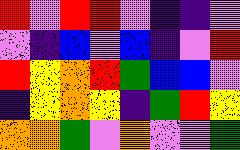[["red", "violet", "red", "red", "violet", "indigo", "indigo", "violet"], ["violet", "indigo", "blue", "violet", "blue", "indigo", "violet", "red"], ["red", "yellow", "orange", "red", "green", "blue", "blue", "violet"], ["indigo", "yellow", "orange", "yellow", "indigo", "green", "red", "yellow"], ["orange", "orange", "green", "violet", "orange", "violet", "violet", "green"]]